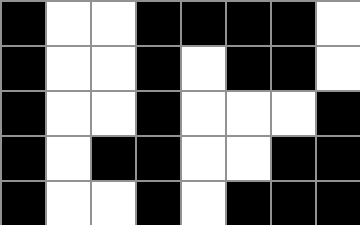[["black", "white", "white", "black", "black", "black", "black", "white"], ["black", "white", "white", "black", "white", "black", "black", "white"], ["black", "white", "white", "black", "white", "white", "white", "black"], ["black", "white", "black", "black", "white", "white", "black", "black"], ["black", "white", "white", "black", "white", "black", "black", "black"]]